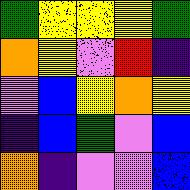[["green", "yellow", "yellow", "yellow", "green"], ["orange", "yellow", "violet", "red", "indigo"], ["violet", "blue", "yellow", "orange", "yellow"], ["indigo", "blue", "green", "violet", "blue"], ["orange", "indigo", "violet", "violet", "blue"]]